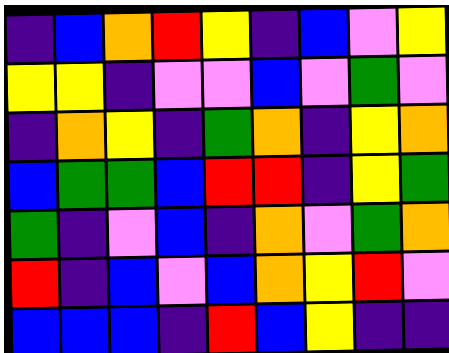[["indigo", "blue", "orange", "red", "yellow", "indigo", "blue", "violet", "yellow"], ["yellow", "yellow", "indigo", "violet", "violet", "blue", "violet", "green", "violet"], ["indigo", "orange", "yellow", "indigo", "green", "orange", "indigo", "yellow", "orange"], ["blue", "green", "green", "blue", "red", "red", "indigo", "yellow", "green"], ["green", "indigo", "violet", "blue", "indigo", "orange", "violet", "green", "orange"], ["red", "indigo", "blue", "violet", "blue", "orange", "yellow", "red", "violet"], ["blue", "blue", "blue", "indigo", "red", "blue", "yellow", "indigo", "indigo"]]